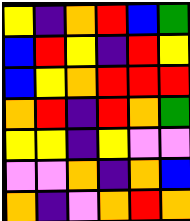[["yellow", "indigo", "orange", "red", "blue", "green"], ["blue", "red", "yellow", "indigo", "red", "yellow"], ["blue", "yellow", "orange", "red", "red", "red"], ["orange", "red", "indigo", "red", "orange", "green"], ["yellow", "yellow", "indigo", "yellow", "violet", "violet"], ["violet", "violet", "orange", "indigo", "orange", "blue"], ["orange", "indigo", "violet", "orange", "red", "orange"]]